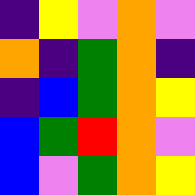[["indigo", "yellow", "violet", "orange", "violet"], ["orange", "indigo", "green", "orange", "indigo"], ["indigo", "blue", "green", "orange", "yellow"], ["blue", "green", "red", "orange", "violet"], ["blue", "violet", "green", "orange", "yellow"]]